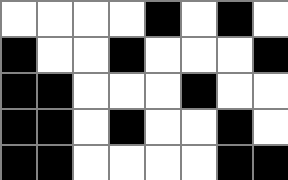[["white", "white", "white", "white", "black", "white", "black", "white"], ["black", "white", "white", "black", "white", "white", "white", "black"], ["black", "black", "white", "white", "white", "black", "white", "white"], ["black", "black", "white", "black", "white", "white", "black", "white"], ["black", "black", "white", "white", "white", "white", "black", "black"]]